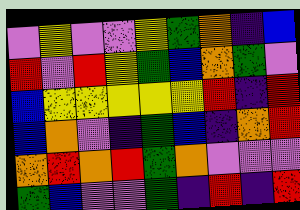[["violet", "yellow", "violet", "violet", "yellow", "green", "orange", "indigo", "blue"], ["red", "violet", "red", "yellow", "green", "blue", "orange", "green", "violet"], ["blue", "yellow", "yellow", "yellow", "yellow", "yellow", "red", "indigo", "red"], ["blue", "orange", "violet", "indigo", "green", "blue", "indigo", "orange", "red"], ["orange", "red", "orange", "red", "green", "orange", "violet", "violet", "violet"], ["green", "blue", "violet", "violet", "green", "indigo", "red", "indigo", "red"]]